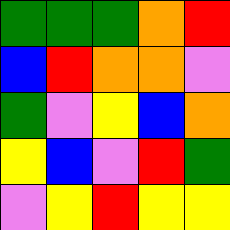[["green", "green", "green", "orange", "red"], ["blue", "red", "orange", "orange", "violet"], ["green", "violet", "yellow", "blue", "orange"], ["yellow", "blue", "violet", "red", "green"], ["violet", "yellow", "red", "yellow", "yellow"]]